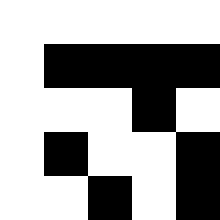[["white", "white", "white", "white", "white"], ["white", "black", "black", "black", "black"], ["white", "white", "white", "black", "white"], ["white", "black", "white", "white", "black"], ["white", "white", "black", "white", "black"]]